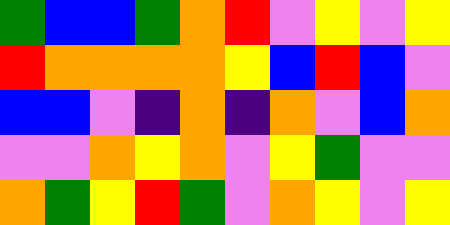[["green", "blue", "blue", "green", "orange", "red", "violet", "yellow", "violet", "yellow"], ["red", "orange", "orange", "orange", "orange", "yellow", "blue", "red", "blue", "violet"], ["blue", "blue", "violet", "indigo", "orange", "indigo", "orange", "violet", "blue", "orange"], ["violet", "violet", "orange", "yellow", "orange", "violet", "yellow", "green", "violet", "violet"], ["orange", "green", "yellow", "red", "green", "violet", "orange", "yellow", "violet", "yellow"]]